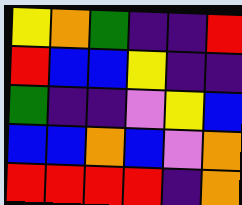[["yellow", "orange", "green", "indigo", "indigo", "red"], ["red", "blue", "blue", "yellow", "indigo", "indigo"], ["green", "indigo", "indigo", "violet", "yellow", "blue"], ["blue", "blue", "orange", "blue", "violet", "orange"], ["red", "red", "red", "red", "indigo", "orange"]]